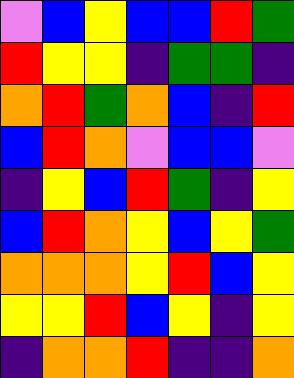[["violet", "blue", "yellow", "blue", "blue", "red", "green"], ["red", "yellow", "yellow", "indigo", "green", "green", "indigo"], ["orange", "red", "green", "orange", "blue", "indigo", "red"], ["blue", "red", "orange", "violet", "blue", "blue", "violet"], ["indigo", "yellow", "blue", "red", "green", "indigo", "yellow"], ["blue", "red", "orange", "yellow", "blue", "yellow", "green"], ["orange", "orange", "orange", "yellow", "red", "blue", "yellow"], ["yellow", "yellow", "red", "blue", "yellow", "indigo", "yellow"], ["indigo", "orange", "orange", "red", "indigo", "indigo", "orange"]]